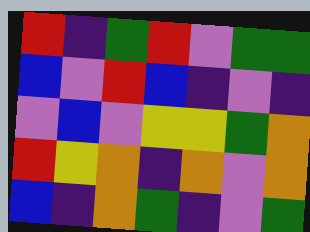[["red", "indigo", "green", "red", "violet", "green", "green"], ["blue", "violet", "red", "blue", "indigo", "violet", "indigo"], ["violet", "blue", "violet", "yellow", "yellow", "green", "orange"], ["red", "yellow", "orange", "indigo", "orange", "violet", "orange"], ["blue", "indigo", "orange", "green", "indigo", "violet", "green"]]